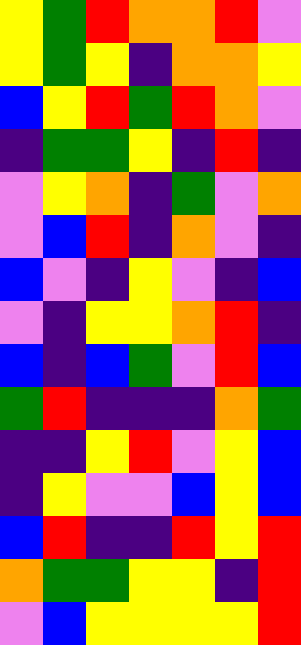[["yellow", "green", "red", "orange", "orange", "red", "violet"], ["yellow", "green", "yellow", "indigo", "orange", "orange", "yellow"], ["blue", "yellow", "red", "green", "red", "orange", "violet"], ["indigo", "green", "green", "yellow", "indigo", "red", "indigo"], ["violet", "yellow", "orange", "indigo", "green", "violet", "orange"], ["violet", "blue", "red", "indigo", "orange", "violet", "indigo"], ["blue", "violet", "indigo", "yellow", "violet", "indigo", "blue"], ["violet", "indigo", "yellow", "yellow", "orange", "red", "indigo"], ["blue", "indigo", "blue", "green", "violet", "red", "blue"], ["green", "red", "indigo", "indigo", "indigo", "orange", "green"], ["indigo", "indigo", "yellow", "red", "violet", "yellow", "blue"], ["indigo", "yellow", "violet", "violet", "blue", "yellow", "blue"], ["blue", "red", "indigo", "indigo", "red", "yellow", "red"], ["orange", "green", "green", "yellow", "yellow", "indigo", "red"], ["violet", "blue", "yellow", "yellow", "yellow", "yellow", "red"]]